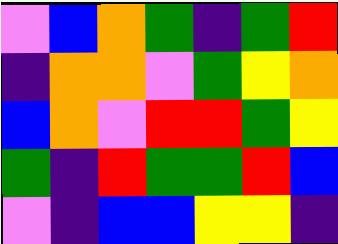[["violet", "blue", "orange", "green", "indigo", "green", "red"], ["indigo", "orange", "orange", "violet", "green", "yellow", "orange"], ["blue", "orange", "violet", "red", "red", "green", "yellow"], ["green", "indigo", "red", "green", "green", "red", "blue"], ["violet", "indigo", "blue", "blue", "yellow", "yellow", "indigo"]]